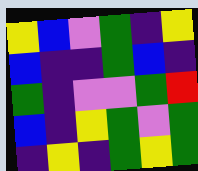[["yellow", "blue", "violet", "green", "indigo", "yellow"], ["blue", "indigo", "indigo", "green", "blue", "indigo"], ["green", "indigo", "violet", "violet", "green", "red"], ["blue", "indigo", "yellow", "green", "violet", "green"], ["indigo", "yellow", "indigo", "green", "yellow", "green"]]